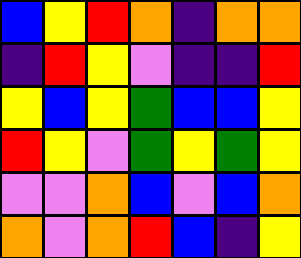[["blue", "yellow", "red", "orange", "indigo", "orange", "orange"], ["indigo", "red", "yellow", "violet", "indigo", "indigo", "red"], ["yellow", "blue", "yellow", "green", "blue", "blue", "yellow"], ["red", "yellow", "violet", "green", "yellow", "green", "yellow"], ["violet", "violet", "orange", "blue", "violet", "blue", "orange"], ["orange", "violet", "orange", "red", "blue", "indigo", "yellow"]]